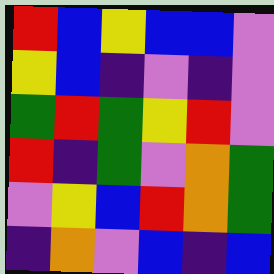[["red", "blue", "yellow", "blue", "blue", "violet"], ["yellow", "blue", "indigo", "violet", "indigo", "violet"], ["green", "red", "green", "yellow", "red", "violet"], ["red", "indigo", "green", "violet", "orange", "green"], ["violet", "yellow", "blue", "red", "orange", "green"], ["indigo", "orange", "violet", "blue", "indigo", "blue"]]